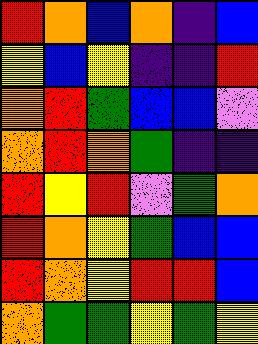[["red", "orange", "blue", "orange", "indigo", "blue"], ["yellow", "blue", "yellow", "indigo", "indigo", "red"], ["orange", "red", "green", "blue", "blue", "violet"], ["orange", "red", "orange", "green", "indigo", "indigo"], ["red", "yellow", "red", "violet", "green", "orange"], ["red", "orange", "yellow", "green", "blue", "blue"], ["red", "orange", "yellow", "red", "red", "blue"], ["orange", "green", "green", "yellow", "green", "yellow"]]